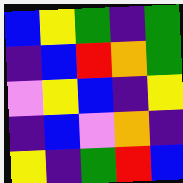[["blue", "yellow", "green", "indigo", "green"], ["indigo", "blue", "red", "orange", "green"], ["violet", "yellow", "blue", "indigo", "yellow"], ["indigo", "blue", "violet", "orange", "indigo"], ["yellow", "indigo", "green", "red", "blue"]]